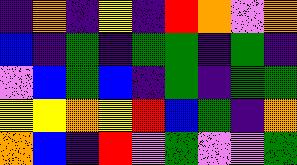[["indigo", "orange", "indigo", "yellow", "indigo", "red", "orange", "violet", "orange"], ["blue", "indigo", "green", "indigo", "green", "green", "indigo", "green", "indigo"], ["violet", "blue", "green", "blue", "indigo", "green", "indigo", "green", "green"], ["yellow", "yellow", "orange", "yellow", "red", "blue", "green", "indigo", "orange"], ["orange", "blue", "indigo", "red", "violet", "green", "violet", "violet", "green"]]